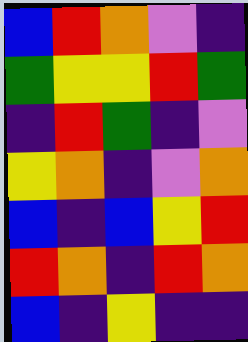[["blue", "red", "orange", "violet", "indigo"], ["green", "yellow", "yellow", "red", "green"], ["indigo", "red", "green", "indigo", "violet"], ["yellow", "orange", "indigo", "violet", "orange"], ["blue", "indigo", "blue", "yellow", "red"], ["red", "orange", "indigo", "red", "orange"], ["blue", "indigo", "yellow", "indigo", "indigo"]]